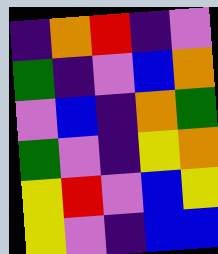[["indigo", "orange", "red", "indigo", "violet"], ["green", "indigo", "violet", "blue", "orange"], ["violet", "blue", "indigo", "orange", "green"], ["green", "violet", "indigo", "yellow", "orange"], ["yellow", "red", "violet", "blue", "yellow"], ["yellow", "violet", "indigo", "blue", "blue"]]